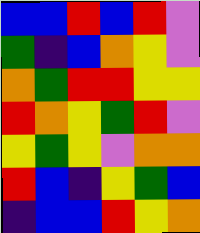[["blue", "blue", "red", "blue", "red", "violet"], ["green", "indigo", "blue", "orange", "yellow", "violet"], ["orange", "green", "red", "red", "yellow", "yellow"], ["red", "orange", "yellow", "green", "red", "violet"], ["yellow", "green", "yellow", "violet", "orange", "orange"], ["red", "blue", "indigo", "yellow", "green", "blue"], ["indigo", "blue", "blue", "red", "yellow", "orange"]]